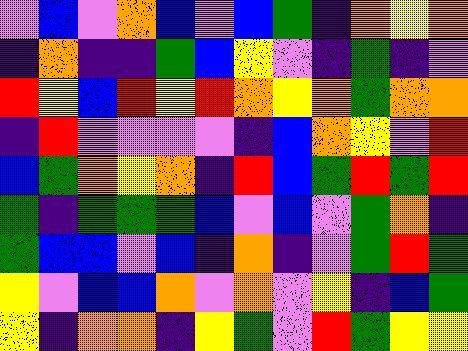[["violet", "blue", "violet", "orange", "blue", "violet", "blue", "green", "indigo", "orange", "yellow", "orange"], ["indigo", "orange", "indigo", "indigo", "green", "blue", "yellow", "violet", "indigo", "green", "indigo", "violet"], ["red", "yellow", "blue", "red", "yellow", "red", "orange", "yellow", "orange", "green", "orange", "orange"], ["indigo", "red", "violet", "violet", "violet", "violet", "indigo", "blue", "orange", "yellow", "violet", "red"], ["blue", "green", "orange", "yellow", "orange", "indigo", "red", "blue", "green", "red", "green", "red"], ["green", "indigo", "green", "green", "green", "blue", "violet", "blue", "violet", "green", "orange", "indigo"], ["green", "blue", "blue", "violet", "blue", "indigo", "orange", "indigo", "violet", "green", "red", "green"], ["yellow", "violet", "blue", "blue", "orange", "violet", "orange", "violet", "yellow", "indigo", "blue", "green"], ["yellow", "indigo", "orange", "orange", "indigo", "yellow", "green", "violet", "red", "green", "yellow", "yellow"]]